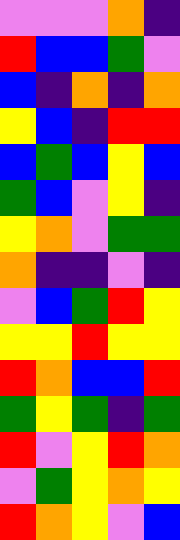[["violet", "violet", "violet", "orange", "indigo"], ["red", "blue", "blue", "green", "violet"], ["blue", "indigo", "orange", "indigo", "orange"], ["yellow", "blue", "indigo", "red", "red"], ["blue", "green", "blue", "yellow", "blue"], ["green", "blue", "violet", "yellow", "indigo"], ["yellow", "orange", "violet", "green", "green"], ["orange", "indigo", "indigo", "violet", "indigo"], ["violet", "blue", "green", "red", "yellow"], ["yellow", "yellow", "red", "yellow", "yellow"], ["red", "orange", "blue", "blue", "red"], ["green", "yellow", "green", "indigo", "green"], ["red", "violet", "yellow", "red", "orange"], ["violet", "green", "yellow", "orange", "yellow"], ["red", "orange", "yellow", "violet", "blue"]]